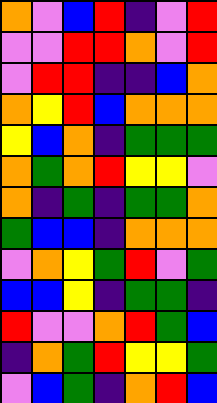[["orange", "violet", "blue", "red", "indigo", "violet", "red"], ["violet", "violet", "red", "red", "orange", "violet", "red"], ["violet", "red", "red", "indigo", "indigo", "blue", "orange"], ["orange", "yellow", "red", "blue", "orange", "orange", "orange"], ["yellow", "blue", "orange", "indigo", "green", "green", "green"], ["orange", "green", "orange", "red", "yellow", "yellow", "violet"], ["orange", "indigo", "green", "indigo", "green", "green", "orange"], ["green", "blue", "blue", "indigo", "orange", "orange", "orange"], ["violet", "orange", "yellow", "green", "red", "violet", "green"], ["blue", "blue", "yellow", "indigo", "green", "green", "indigo"], ["red", "violet", "violet", "orange", "red", "green", "blue"], ["indigo", "orange", "green", "red", "yellow", "yellow", "green"], ["violet", "blue", "green", "indigo", "orange", "red", "blue"]]